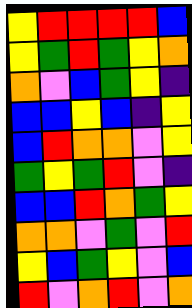[["yellow", "red", "red", "red", "red", "blue"], ["yellow", "green", "red", "green", "yellow", "orange"], ["orange", "violet", "blue", "green", "yellow", "indigo"], ["blue", "blue", "yellow", "blue", "indigo", "yellow"], ["blue", "red", "orange", "orange", "violet", "yellow"], ["green", "yellow", "green", "red", "violet", "indigo"], ["blue", "blue", "red", "orange", "green", "yellow"], ["orange", "orange", "violet", "green", "violet", "red"], ["yellow", "blue", "green", "yellow", "violet", "blue"], ["red", "violet", "orange", "red", "violet", "orange"]]